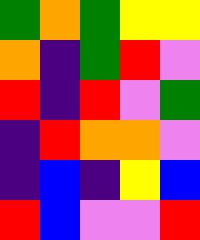[["green", "orange", "green", "yellow", "yellow"], ["orange", "indigo", "green", "red", "violet"], ["red", "indigo", "red", "violet", "green"], ["indigo", "red", "orange", "orange", "violet"], ["indigo", "blue", "indigo", "yellow", "blue"], ["red", "blue", "violet", "violet", "red"]]